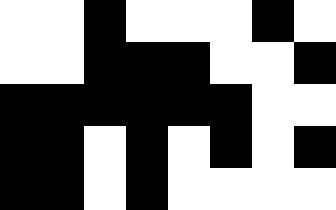[["white", "white", "black", "white", "white", "white", "black", "white"], ["white", "white", "black", "black", "black", "white", "white", "black"], ["black", "black", "black", "black", "black", "black", "white", "white"], ["black", "black", "white", "black", "white", "black", "white", "black"], ["black", "black", "white", "black", "white", "white", "white", "white"]]